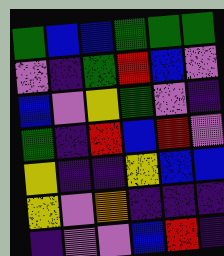[["green", "blue", "blue", "green", "green", "green"], ["violet", "indigo", "green", "red", "blue", "violet"], ["blue", "violet", "yellow", "green", "violet", "indigo"], ["green", "indigo", "red", "blue", "red", "violet"], ["yellow", "indigo", "indigo", "yellow", "blue", "blue"], ["yellow", "violet", "orange", "indigo", "indigo", "indigo"], ["indigo", "violet", "violet", "blue", "red", "indigo"]]